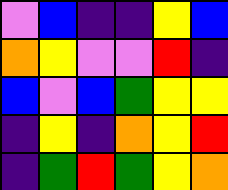[["violet", "blue", "indigo", "indigo", "yellow", "blue"], ["orange", "yellow", "violet", "violet", "red", "indigo"], ["blue", "violet", "blue", "green", "yellow", "yellow"], ["indigo", "yellow", "indigo", "orange", "yellow", "red"], ["indigo", "green", "red", "green", "yellow", "orange"]]